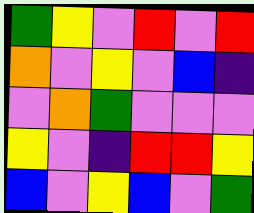[["green", "yellow", "violet", "red", "violet", "red"], ["orange", "violet", "yellow", "violet", "blue", "indigo"], ["violet", "orange", "green", "violet", "violet", "violet"], ["yellow", "violet", "indigo", "red", "red", "yellow"], ["blue", "violet", "yellow", "blue", "violet", "green"]]